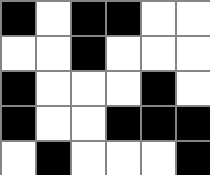[["black", "white", "black", "black", "white", "white"], ["white", "white", "black", "white", "white", "white"], ["black", "white", "white", "white", "black", "white"], ["black", "white", "white", "black", "black", "black"], ["white", "black", "white", "white", "white", "black"]]